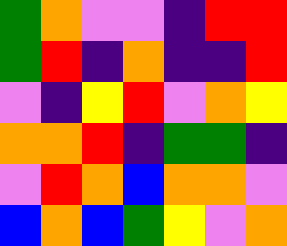[["green", "orange", "violet", "violet", "indigo", "red", "red"], ["green", "red", "indigo", "orange", "indigo", "indigo", "red"], ["violet", "indigo", "yellow", "red", "violet", "orange", "yellow"], ["orange", "orange", "red", "indigo", "green", "green", "indigo"], ["violet", "red", "orange", "blue", "orange", "orange", "violet"], ["blue", "orange", "blue", "green", "yellow", "violet", "orange"]]